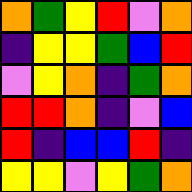[["orange", "green", "yellow", "red", "violet", "orange"], ["indigo", "yellow", "yellow", "green", "blue", "red"], ["violet", "yellow", "orange", "indigo", "green", "orange"], ["red", "red", "orange", "indigo", "violet", "blue"], ["red", "indigo", "blue", "blue", "red", "indigo"], ["yellow", "yellow", "violet", "yellow", "green", "orange"]]